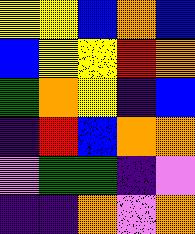[["yellow", "yellow", "blue", "orange", "blue"], ["blue", "yellow", "yellow", "red", "orange"], ["green", "orange", "yellow", "indigo", "blue"], ["indigo", "red", "blue", "orange", "orange"], ["violet", "green", "green", "indigo", "violet"], ["indigo", "indigo", "orange", "violet", "orange"]]